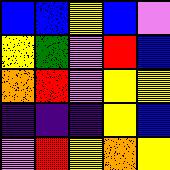[["blue", "blue", "yellow", "blue", "violet"], ["yellow", "green", "violet", "red", "blue"], ["orange", "red", "violet", "yellow", "yellow"], ["indigo", "indigo", "indigo", "yellow", "blue"], ["violet", "red", "yellow", "orange", "yellow"]]